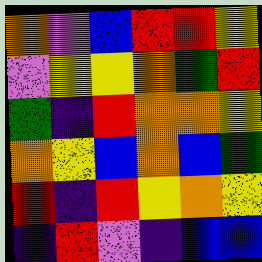[["orange", "violet", "blue", "red", "red", "yellow"], ["violet", "yellow", "yellow", "orange", "green", "red"], ["green", "indigo", "red", "orange", "orange", "yellow"], ["orange", "yellow", "blue", "orange", "blue", "green"], ["red", "indigo", "red", "yellow", "orange", "yellow"], ["indigo", "red", "violet", "indigo", "blue", "blue"]]